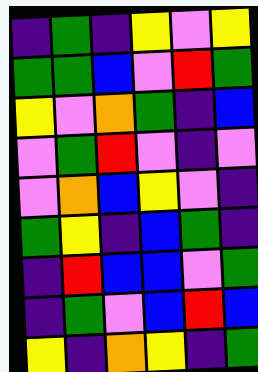[["indigo", "green", "indigo", "yellow", "violet", "yellow"], ["green", "green", "blue", "violet", "red", "green"], ["yellow", "violet", "orange", "green", "indigo", "blue"], ["violet", "green", "red", "violet", "indigo", "violet"], ["violet", "orange", "blue", "yellow", "violet", "indigo"], ["green", "yellow", "indigo", "blue", "green", "indigo"], ["indigo", "red", "blue", "blue", "violet", "green"], ["indigo", "green", "violet", "blue", "red", "blue"], ["yellow", "indigo", "orange", "yellow", "indigo", "green"]]